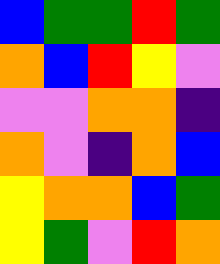[["blue", "green", "green", "red", "green"], ["orange", "blue", "red", "yellow", "violet"], ["violet", "violet", "orange", "orange", "indigo"], ["orange", "violet", "indigo", "orange", "blue"], ["yellow", "orange", "orange", "blue", "green"], ["yellow", "green", "violet", "red", "orange"]]